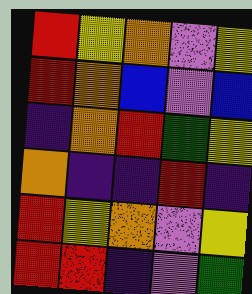[["red", "yellow", "orange", "violet", "yellow"], ["red", "orange", "blue", "violet", "blue"], ["indigo", "orange", "red", "green", "yellow"], ["orange", "indigo", "indigo", "red", "indigo"], ["red", "yellow", "orange", "violet", "yellow"], ["red", "red", "indigo", "violet", "green"]]